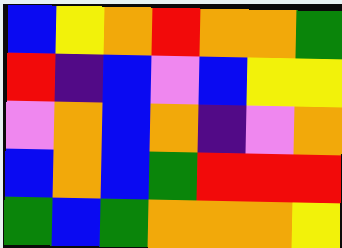[["blue", "yellow", "orange", "red", "orange", "orange", "green"], ["red", "indigo", "blue", "violet", "blue", "yellow", "yellow"], ["violet", "orange", "blue", "orange", "indigo", "violet", "orange"], ["blue", "orange", "blue", "green", "red", "red", "red"], ["green", "blue", "green", "orange", "orange", "orange", "yellow"]]